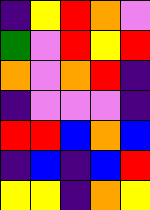[["indigo", "yellow", "red", "orange", "violet"], ["green", "violet", "red", "yellow", "red"], ["orange", "violet", "orange", "red", "indigo"], ["indigo", "violet", "violet", "violet", "indigo"], ["red", "red", "blue", "orange", "blue"], ["indigo", "blue", "indigo", "blue", "red"], ["yellow", "yellow", "indigo", "orange", "yellow"]]